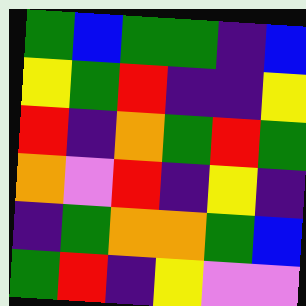[["green", "blue", "green", "green", "indigo", "blue"], ["yellow", "green", "red", "indigo", "indigo", "yellow"], ["red", "indigo", "orange", "green", "red", "green"], ["orange", "violet", "red", "indigo", "yellow", "indigo"], ["indigo", "green", "orange", "orange", "green", "blue"], ["green", "red", "indigo", "yellow", "violet", "violet"]]